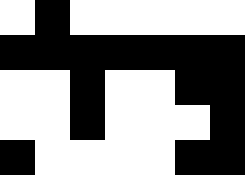[["white", "black", "white", "white", "white", "white", "white"], ["black", "black", "black", "black", "black", "black", "black"], ["white", "white", "black", "white", "white", "black", "black"], ["white", "white", "black", "white", "white", "white", "black"], ["black", "white", "white", "white", "white", "black", "black"]]